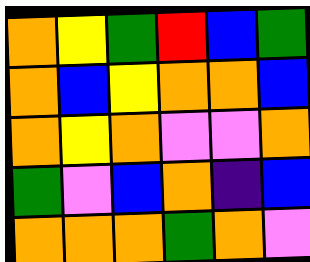[["orange", "yellow", "green", "red", "blue", "green"], ["orange", "blue", "yellow", "orange", "orange", "blue"], ["orange", "yellow", "orange", "violet", "violet", "orange"], ["green", "violet", "blue", "orange", "indigo", "blue"], ["orange", "orange", "orange", "green", "orange", "violet"]]